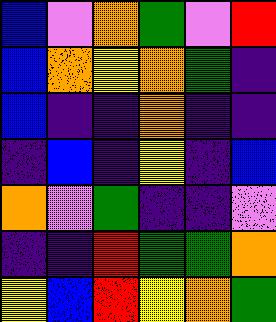[["blue", "violet", "orange", "green", "violet", "red"], ["blue", "orange", "yellow", "orange", "green", "indigo"], ["blue", "indigo", "indigo", "orange", "indigo", "indigo"], ["indigo", "blue", "indigo", "yellow", "indigo", "blue"], ["orange", "violet", "green", "indigo", "indigo", "violet"], ["indigo", "indigo", "red", "green", "green", "orange"], ["yellow", "blue", "red", "yellow", "orange", "green"]]